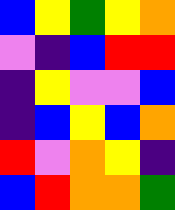[["blue", "yellow", "green", "yellow", "orange"], ["violet", "indigo", "blue", "red", "red"], ["indigo", "yellow", "violet", "violet", "blue"], ["indigo", "blue", "yellow", "blue", "orange"], ["red", "violet", "orange", "yellow", "indigo"], ["blue", "red", "orange", "orange", "green"]]